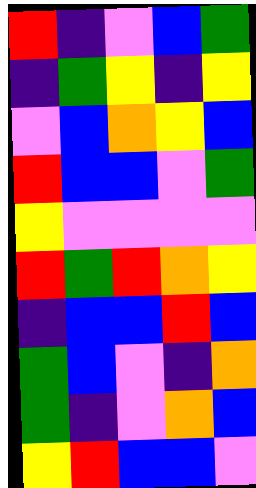[["red", "indigo", "violet", "blue", "green"], ["indigo", "green", "yellow", "indigo", "yellow"], ["violet", "blue", "orange", "yellow", "blue"], ["red", "blue", "blue", "violet", "green"], ["yellow", "violet", "violet", "violet", "violet"], ["red", "green", "red", "orange", "yellow"], ["indigo", "blue", "blue", "red", "blue"], ["green", "blue", "violet", "indigo", "orange"], ["green", "indigo", "violet", "orange", "blue"], ["yellow", "red", "blue", "blue", "violet"]]